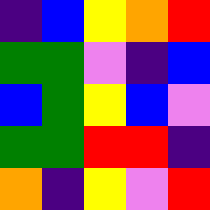[["indigo", "blue", "yellow", "orange", "red"], ["green", "green", "violet", "indigo", "blue"], ["blue", "green", "yellow", "blue", "violet"], ["green", "green", "red", "red", "indigo"], ["orange", "indigo", "yellow", "violet", "red"]]